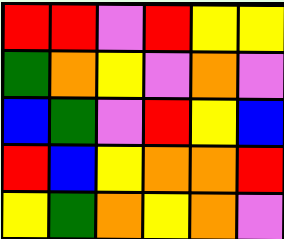[["red", "red", "violet", "red", "yellow", "yellow"], ["green", "orange", "yellow", "violet", "orange", "violet"], ["blue", "green", "violet", "red", "yellow", "blue"], ["red", "blue", "yellow", "orange", "orange", "red"], ["yellow", "green", "orange", "yellow", "orange", "violet"]]